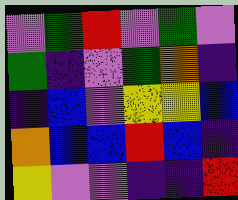[["violet", "green", "red", "violet", "green", "violet"], ["green", "indigo", "violet", "green", "orange", "indigo"], ["indigo", "blue", "violet", "yellow", "yellow", "blue"], ["orange", "blue", "blue", "red", "blue", "indigo"], ["yellow", "violet", "violet", "indigo", "indigo", "red"]]